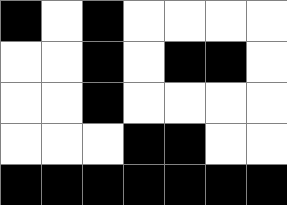[["black", "white", "black", "white", "white", "white", "white"], ["white", "white", "black", "white", "black", "black", "white"], ["white", "white", "black", "white", "white", "white", "white"], ["white", "white", "white", "black", "black", "white", "white"], ["black", "black", "black", "black", "black", "black", "black"]]